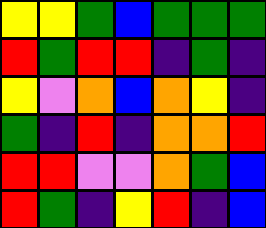[["yellow", "yellow", "green", "blue", "green", "green", "green"], ["red", "green", "red", "red", "indigo", "green", "indigo"], ["yellow", "violet", "orange", "blue", "orange", "yellow", "indigo"], ["green", "indigo", "red", "indigo", "orange", "orange", "red"], ["red", "red", "violet", "violet", "orange", "green", "blue"], ["red", "green", "indigo", "yellow", "red", "indigo", "blue"]]